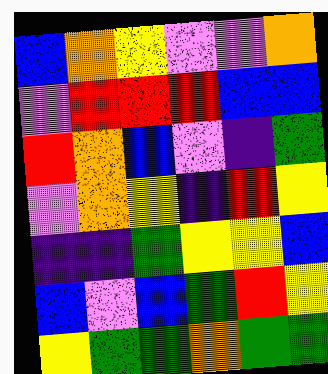[["blue", "orange", "yellow", "violet", "violet", "orange"], ["violet", "red", "red", "red", "blue", "blue"], ["red", "orange", "blue", "violet", "indigo", "green"], ["violet", "orange", "yellow", "indigo", "red", "yellow"], ["indigo", "indigo", "green", "yellow", "yellow", "blue"], ["blue", "violet", "blue", "green", "red", "yellow"], ["yellow", "green", "green", "orange", "green", "green"]]